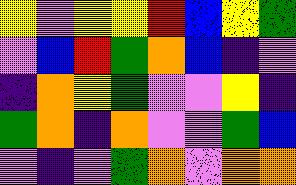[["yellow", "violet", "yellow", "yellow", "red", "blue", "yellow", "green"], ["violet", "blue", "red", "green", "orange", "blue", "indigo", "violet"], ["indigo", "orange", "yellow", "green", "violet", "violet", "yellow", "indigo"], ["green", "orange", "indigo", "orange", "violet", "violet", "green", "blue"], ["violet", "indigo", "violet", "green", "orange", "violet", "orange", "orange"]]